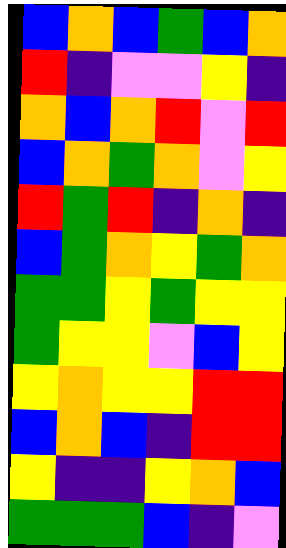[["blue", "orange", "blue", "green", "blue", "orange"], ["red", "indigo", "violet", "violet", "yellow", "indigo"], ["orange", "blue", "orange", "red", "violet", "red"], ["blue", "orange", "green", "orange", "violet", "yellow"], ["red", "green", "red", "indigo", "orange", "indigo"], ["blue", "green", "orange", "yellow", "green", "orange"], ["green", "green", "yellow", "green", "yellow", "yellow"], ["green", "yellow", "yellow", "violet", "blue", "yellow"], ["yellow", "orange", "yellow", "yellow", "red", "red"], ["blue", "orange", "blue", "indigo", "red", "red"], ["yellow", "indigo", "indigo", "yellow", "orange", "blue"], ["green", "green", "green", "blue", "indigo", "violet"]]